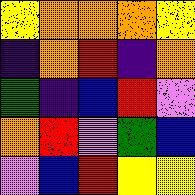[["yellow", "orange", "orange", "orange", "yellow"], ["indigo", "orange", "red", "indigo", "orange"], ["green", "indigo", "blue", "red", "violet"], ["orange", "red", "violet", "green", "blue"], ["violet", "blue", "red", "yellow", "yellow"]]